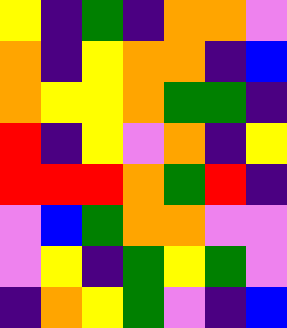[["yellow", "indigo", "green", "indigo", "orange", "orange", "violet"], ["orange", "indigo", "yellow", "orange", "orange", "indigo", "blue"], ["orange", "yellow", "yellow", "orange", "green", "green", "indigo"], ["red", "indigo", "yellow", "violet", "orange", "indigo", "yellow"], ["red", "red", "red", "orange", "green", "red", "indigo"], ["violet", "blue", "green", "orange", "orange", "violet", "violet"], ["violet", "yellow", "indigo", "green", "yellow", "green", "violet"], ["indigo", "orange", "yellow", "green", "violet", "indigo", "blue"]]